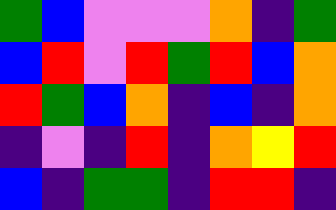[["green", "blue", "violet", "violet", "violet", "orange", "indigo", "green"], ["blue", "red", "violet", "red", "green", "red", "blue", "orange"], ["red", "green", "blue", "orange", "indigo", "blue", "indigo", "orange"], ["indigo", "violet", "indigo", "red", "indigo", "orange", "yellow", "red"], ["blue", "indigo", "green", "green", "indigo", "red", "red", "indigo"]]